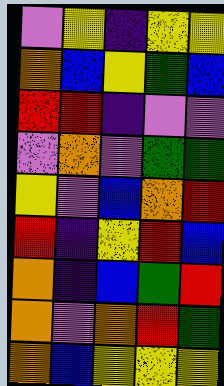[["violet", "yellow", "indigo", "yellow", "yellow"], ["orange", "blue", "yellow", "green", "blue"], ["red", "red", "indigo", "violet", "violet"], ["violet", "orange", "violet", "green", "green"], ["yellow", "violet", "blue", "orange", "red"], ["red", "indigo", "yellow", "red", "blue"], ["orange", "indigo", "blue", "green", "red"], ["orange", "violet", "orange", "red", "green"], ["orange", "blue", "yellow", "yellow", "yellow"]]